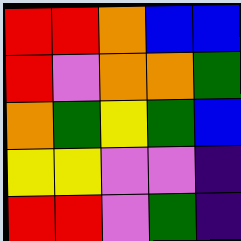[["red", "red", "orange", "blue", "blue"], ["red", "violet", "orange", "orange", "green"], ["orange", "green", "yellow", "green", "blue"], ["yellow", "yellow", "violet", "violet", "indigo"], ["red", "red", "violet", "green", "indigo"]]